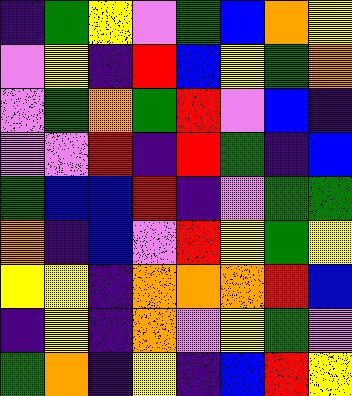[["indigo", "green", "yellow", "violet", "green", "blue", "orange", "yellow"], ["violet", "yellow", "indigo", "red", "blue", "yellow", "green", "orange"], ["violet", "green", "orange", "green", "red", "violet", "blue", "indigo"], ["violet", "violet", "red", "indigo", "red", "green", "indigo", "blue"], ["green", "blue", "blue", "red", "indigo", "violet", "green", "green"], ["orange", "indigo", "blue", "violet", "red", "yellow", "green", "yellow"], ["yellow", "yellow", "indigo", "orange", "orange", "orange", "red", "blue"], ["indigo", "yellow", "indigo", "orange", "violet", "yellow", "green", "violet"], ["green", "orange", "indigo", "yellow", "indigo", "blue", "red", "yellow"]]